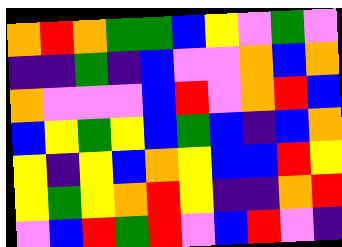[["orange", "red", "orange", "green", "green", "blue", "yellow", "violet", "green", "violet"], ["indigo", "indigo", "green", "indigo", "blue", "violet", "violet", "orange", "blue", "orange"], ["orange", "violet", "violet", "violet", "blue", "red", "violet", "orange", "red", "blue"], ["blue", "yellow", "green", "yellow", "blue", "green", "blue", "indigo", "blue", "orange"], ["yellow", "indigo", "yellow", "blue", "orange", "yellow", "blue", "blue", "red", "yellow"], ["yellow", "green", "yellow", "orange", "red", "yellow", "indigo", "indigo", "orange", "red"], ["violet", "blue", "red", "green", "red", "violet", "blue", "red", "violet", "indigo"]]